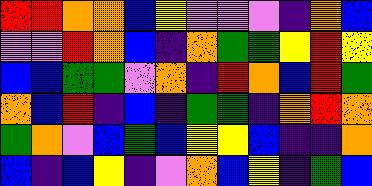[["red", "red", "orange", "orange", "blue", "yellow", "violet", "violet", "violet", "indigo", "orange", "blue"], ["violet", "violet", "red", "orange", "blue", "indigo", "orange", "green", "green", "yellow", "red", "yellow"], ["blue", "blue", "green", "green", "violet", "orange", "indigo", "red", "orange", "blue", "red", "green"], ["orange", "blue", "red", "indigo", "blue", "indigo", "green", "green", "indigo", "orange", "red", "orange"], ["green", "orange", "violet", "blue", "green", "blue", "yellow", "yellow", "blue", "indigo", "indigo", "orange"], ["blue", "indigo", "blue", "yellow", "indigo", "violet", "orange", "blue", "yellow", "indigo", "green", "blue"]]